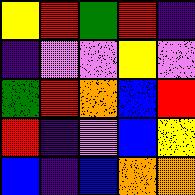[["yellow", "red", "green", "red", "indigo"], ["indigo", "violet", "violet", "yellow", "violet"], ["green", "red", "orange", "blue", "red"], ["red", "indigo", "violet", "blue", "yellow"], ["blue", "indigo", "blue", "orange", "orange"]]